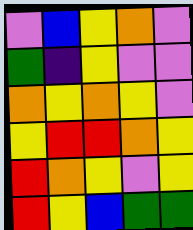[["violet", "blue", "yellow", "orange", "violet"], ["green", "indigo", "yellow", "violet", "violet"], ["orange", "yellow", "orange", "yellow", "violet"], ["yellow", "red", "red", "orange", "yellow"], ["red", "orange", "yellow", "violet", "yellow"], ["red", "yellow", "blue", "green", "green"]]